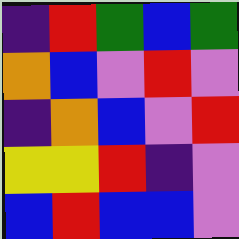[["indigo", "red", "green", "blue", "green"], ["orange", "blue", "violet", "red", "violet"], ["indigo", "orange", "blue", "violet", "red"], ["yellow", "yellow", "red", "indigo", "violet"], ["blue", "red", "blue", "blue", "violet"]]